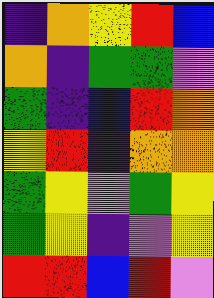[["indigo", "orange", "yellow", "red", "blue"], ["orange", "indigo", "green", "green", "violet"], ["green", "indigo", "blue", "red", "orange"], ["yellow", "red", "indigo", "orange", "orange"], ["green", "yellow", "violet", "green", "yellow"], ["green", "yellow", "indigo", "violet", "yellow"], ["red", "red", "blue", "red", "violet"]]